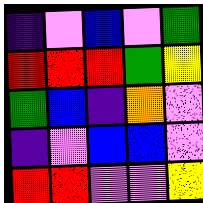[["indigo", "violet", "blue", "violet", "green"], ["red", "red", "red", "green", "yellow"], ["green", "blue", "indigo", "orange", "violet"], ["indigo", "violet", "blue", "blue", "violet"], ["red", "red", "violet", "violet", "yellow"]]